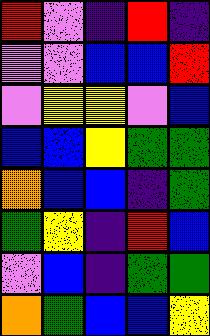[["red", "violet", "indigo", "red", "indigo"], ["violet", "violet", "blue", "blue", "red"], ["violet", "yellow", "yellow", "violet", "blue"], ["blue", "blue", "yellow", "green", "green"], ["orange", "blue", "blue", "indigo", "green"], ["green", "yellow", "indigo", "red", "blue"], ["violet", "blue", "indigo", "green", "green"], ["orange", "green", "blue", "blue", "yellow"]]